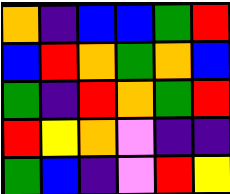[["orange", "indigo", "blue", "blue", "green", "red"], ["blue", "red", "orange", "green", "orange", "blue"], ["green", "indigo", "red", "orange", "green", "red"], ["red", "yellow", "orange", "violet", "indigo", "indigo"], ["green", "blue", "indigo", "violet", "red", "yellow"]]